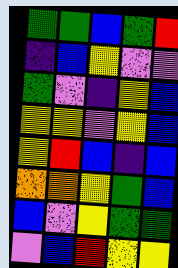[["green", "green", "blue", "green", "red"], ["indigo", "blue", "yellow", "violet", "violet"], ["green", "violet", "indigo", "yellow", "blue"], ["yellow", "yellow", "violet", "yellow", "blue"], ["yellow", "red", "blue", "indigo", "blue"], ["orange", "orange", "yellow", "green", "blue"], ["blue", "violet", "yellow", "green", "green"], ["violet", "blue", "red", "yellow", "yellow"]]